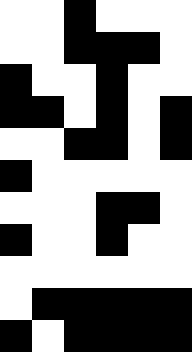[["white", "white", "black", "white", "white", "white"], ["white", "white", "black", "black", "black", "white"], ["black", "white", "white", "black", "white", "white"], ["black", "black", "white", "black", "white", "black"], ["white", "white", "black", "black", "white", "black"], ["black", "white", "white", "white", "white", "white"], ["white", "white", "white", "black", "black", "white"], ["black", "white", "white", "black", "white", "white"], ["white", "white", "white", "white", "white", "white"], ["white", "black", "black", "black", "black", "black"], ["black", "white", "black", "black", "black", "black"]]